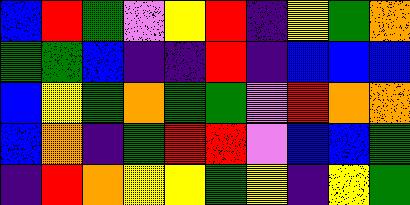[["blue", "red", "green", "violet", "yellow", "red", "indigo", "yellow", "green", "orange"], ["green", "green", "blue", "indigo", "indigo", "red", "indigo", "blue", "blue", "blue"], ["blue", "yellow", "green", "orange", "green", "green", "violet", "red", "orange", "orange"], ["blue", "orange", "indigo", "green", "red", "red", "violet", "blue", "blue", "green"], ["indigo", "red", "orange", "yellow", "yellow", "green", "yellow", "indigo", "yellow", "green"]]